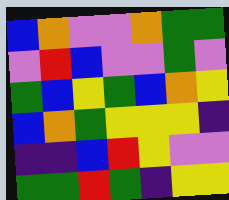[["blue", "orange", "violet", "violet", "orange", "green", "green"], ["violet", "red", "blue", "violet", "violet", "green", "violet"], ["green", "blue", "yellow", "green", "blue", "orange", "yellow"], ["blue", "orange", "green", "yellow", "yellow", "yellow", "indigo"], ["indigo", "indigo", "blue", "red", "yellow", "violet", "violet"], ["green", "green", "red", "green", "indigo", "yellow", "yellow"]]